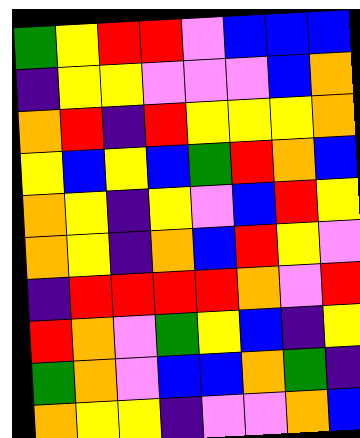[["green", "yellow", "red", "red", "violet", "blue", "blue", "blue"], ["indigo", "yellow", "yellow", "violet", "violet", "violet", "blue", "orange"], ["orange", "red", "indigo", "red", "yellow", "yellow", "yellow", "orange"], ["yellow", "blue", "yellow", "blue", "green", "red", "orange", "blue"], ["orange", "yellow", "indigo", "yellow", "violet", "blue", "red", "yellow"], ["orange", "yellow", "indigo", "orange", "blue", "red", "yellow", "violet"], ["indigo", "red", "red", "red", "red", "orange", "violet", "red"], ["red", "orange", "violet", "green", "yellow", "blue", "indigo", "yellow"], ["green", "orange", "violet", "blue", "blue", "orange", "green", "indigo"], ["orange", "yellow", "yellow", "indigo", "violet", "violet", "orange", "blue"]]